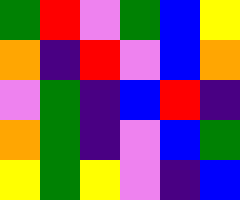[["green", "red", "violet", "green", "blue", "yellow"], ["orange", "indigo", "red", "violet", "blue", "orange"], ["violet", "green", "indigo", "blue", "red", "indigo"], ["orange", "green", "indigo", "violet", "blue", "green"], ["yellow", "green", "yellow", "violet", "indigo", "blue"]]